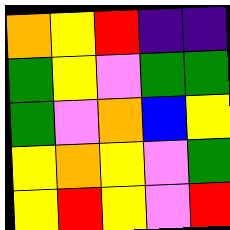[["orange", "yellow", "red", "indigo", "indigo"], ["green", "yellow", "violet", "green", "green"], ["green", "violet", "orange", "blue", "yellow"], ["yellow", "orange", "yellow", "violet", "green"], ["yellow", "red", "yellow", "violet", "red"]]